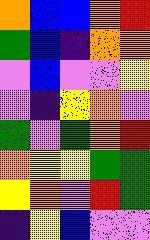[["orange", "blue", "blue", "orange", "red"], ["green", "blue", "indigo", "orange", "orange"], ["violet", "blue", "violet", "violet", "yellow"], ["violet", "indigo", "yellow", "orange", "violet"], ["green", "violet", "green", "orange", "red"], ["orange", "yellow", "yellow", "green", "green"], ["yellow", "orange", "violet", "red", "green"], ["indigo", "yellow", "blue", "violet", "violet"]]